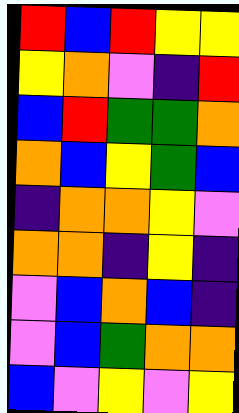[["red", "blue", "red", "yellow", "yellow"], ["yellow", "orange", "violet", "indigo", "red"], ["blue", "red", "green", "green", "orange"], ["orange", "blue", "yellow", "green", "blue"], ["indigo", "orange", "orange", "yellow", "violet"], ["orange", "orange", "indigo", "yellow", "indigo"], ["violet", "blue", "orange", "blue", "indigo"], ["violet", "blue", "green", "orange", "orange"], ["blue", "violet", "yellow", "violet", "yellow"]]